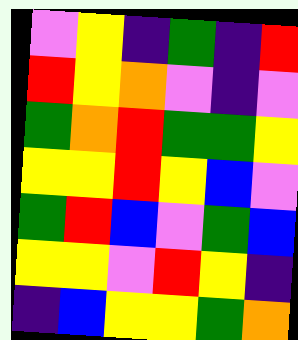[["violet", "yellow", "indigo", "green", "indigo", "red"], ["red", "yellow", "orange", "violet", "indigo", "violet"], ["green", "orange", "red", "green", "green", "yellow"], ["yellow", "yellow", "red", "yellow", "blue", "violet"], ["green", "red", "blue", "violet", "green", "blue"], ["yellow", "yellow", "violet", "red", "yellow", "indigo"], ["indigo", "blue", "yellow", "yellow", "green", "orange"]]